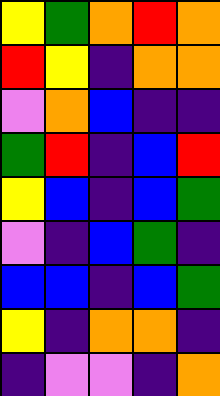[["yellow", "green", "orange", "red", "orange"], ["red", "yellow", "indigo", "orange", "orange"], ["violet", "orange", "blue", "indigo", "indigo"], ["green", "red", "indigo", "blue", "red"], ["yellow", "blue", "indigo", "blue", "green"], ["violet", "indigo", "blue", "green", "indigo"], ["blue", "blue", "indigo", "blue", "green"], ["yellow", "indigo", "orange", "orange", "indigo"], ["indigo", "violet", "violet", "indigo", "orange"]]